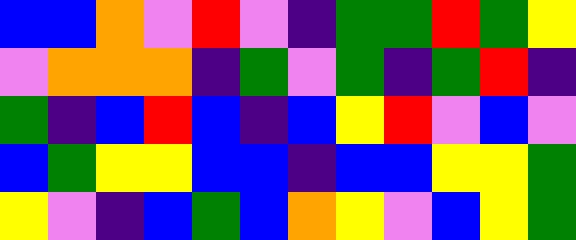[["blue", "blue", "orange", "violet", "red", "violet", "indigo", "green", "green", "red", "green", "yellow"], ["violet", "orange", "orange", "orange", "indigo", "green", "violet", "green", "indigo", "green", "red", "indigo"], ["green", "indigo", "blue", "red", "blue", "indigo", "blue", "yellow", "red", "violet", "blue", "violet"], ["blue", "green", "yellow", "yellow", "blue", "blue", "indigo", "blue", "blue", "yellow", "yellow", "green"], ["yellow", "violet", "indigo", "blue", "green", "blue", "orange", "yellow", "violet", "blue", "yellow", "green"]]